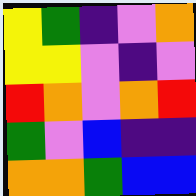[["yellow", "green", "indigo", "violet", "orange"], ["yellow", "yellow", "violet", "indigo", "violet"], ["red", "orange", "violet", "orange", "red"], ["green", "violet", "blue", "indigo", "indigo"], ["orange", "orange", "green", "blue", "blue"]]